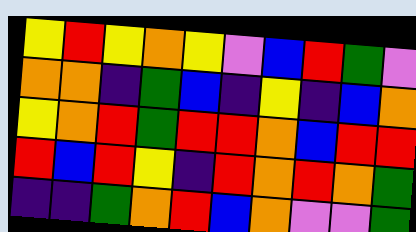[["yellow", "red", "yellow", "orange", "yellow", "violet", "blue", "red", "green", "violet"], ["orange", "orange", "indigo", "green", "blue", "indigo", "yellow", "indigo", "blue", "orange"], ["yellow", "orange", "red", "green", "red", "red", "orange", "blue", "red", "red"], ["red", "blue", "red", "yellow", "indigo", "red", "orange", "red", "orange", "green"], ["indigo", "indigo", "green", "orange", "red", "blue", "orange", "violet", "violet", "green"]]